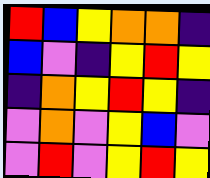[["red", "blue", "yellow", "orange", "orange", "indigo"], ["blue", "violet", "indigo", "yellow", "red", "yellow"], ["indigo", "orange", "yellow", "red", "yellow", "indigo"], ["violet", "orange", "violet", "yellow", "blue", "violet"], ["violet", "red", "violet", "yellow", "red", "yellow"]]